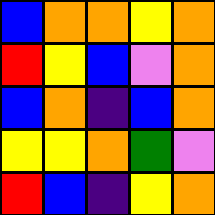[["blue", "orange", "orange", "yellow", "orange"], ["red", "yellow", "blue", "violet", "orange"], ["blue", "orange", "indigo", "blue", "orange"], ["yellow", "yellow", "orange", "green", "violet"], ["red", "blue", "indigo", "yellow", "orange"]]